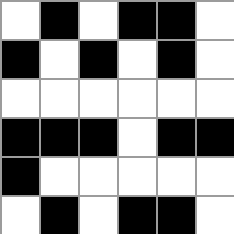[["white", "black", "white", "black", "black", "white"], ["black", "white", "black", "white", "black", "white"], ["white", "white", "white", "white", "white", "white"], ["black", "black", "black", "white", "black", "black"], ["black", "white", "white", "white", "white", "white"], ["white", "black", "white", "black", "black", "white"]]